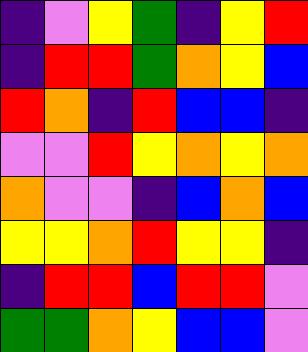[["indigo", "violet", "yellow", "green", "indigo", "yellow", "red"], ["indigo", "red", "red", "green", "orange", "yellow", "blue"], ["red", "orange", "indigo", "red", "blue", "blue", "indigo"], ["violet", "violet", "red", "yellow", "orange", "yellow", "orange"], ["orange", "violet", "violet", "indigo", "blue", "orange", "blue"], ["yellow", "yellow", "orange", "red", "yellow", "yellow", "indigo"], ["indigo", "red", "red", "blue", "red", "red", "violet"], ["green", "green", "orange", "yellow", "blue", "blue", "violet"]]